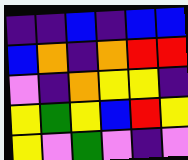[["indigo", "indigo", "blue", "indigo", "blue", "blue"], ["blue", "orange", "indigo", "orange", "red", "red"], ["violet", "indigo", "orange", "yellow", "yellow", "indigo"], ["yellow", "green", "yellow", "blue", "red", "yellow"], ["yellow", "violet", "green", "violet", "indigo", "violet"]]